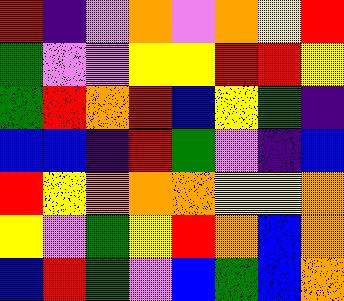[["red", "indigo", "violet", "orange", "violet", "orange", "yellow", "red"], ["green", "violet", "violet", "yellow", "yellow", "red", "red", "yellow"], ["green", "red", "orange", "red", "blue", "yellow", "green", "indigo"], ["blue", "blue", "indigo", "red", "green", "violet", "indigo", "blue"], ["red", "yellow", "orange", "orange", "orange", "yellow", "yellow", "orange"], ["yellow", "violet", "green", "yellow", "red", "orange", "blue", "orange"], ["blue", "red", "green", "violet", "blue", "green", "blue", "orange"]]